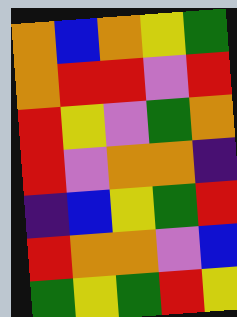[["orange", "blue", "orange", "yellow", "green"], ["orange", "red", "red", "violet", "red"], ["red", "yellow", "violet", "green", "orange"], ["red", "violet", "orange", "orange", "indigo"], ["indigo", "blue", "yellow", "green", "red"], ["red", "orange", "orange", "violet", "blue"], ["green", "yellow", "green", "red", "yellow"]]